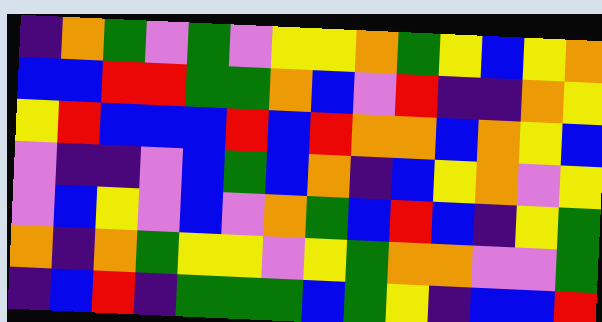[["indigo", "orange", "green", "violet", "green", "violet", "yellow", "yellow", "orange", "green", "yellow", "blue", "yellow", "orange"], ["blue", "blue", "red", "red", "green", "green", "orange", "blue", "violet", "red", "indigo", "indigo", "orange", "yellow"], ["yellow", "red", "blue", "blue", "blue", "red", "blue", "red", "orange", "orange", "blue", "orange", "yellow", "blue"], ["violet", "indigo", "indigo", "violet", "blue", "green", "blue", "orange", "indigo", "blue", "yellow", "orange", "violet", "yellow"], ["violet", "blue", "yellow", "violet", "blue", "violet", "orange", "green", "blue", "red", "blue", "indigo", "yellow", "green"], ["orange", "indigo", "orange", "green", "yellow", "yellow", "violet", "yellow", "green", "orange", "orange", "violet", "violet", "green"], ["indigo", "blue", "red", "indigo", "green", "green", "green", "blue", "green", "yellow", "indigo", "blue", "blue", "red"]]